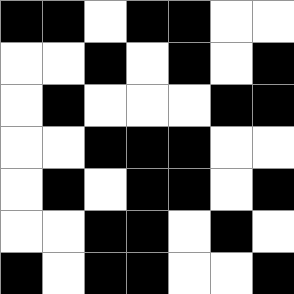[["black", "black", "white", "black", "black", "white", "white"], ["white", "white", "black", "white", "black", "white", "black"], ["white", "black", "white", "white", "white", "black", "black"], ["white", "white", "black", "black", "black", "white", "white"], ["white", "black", "white", "black", "black", "white", "black"], ["white", "white", "black", "black", "white", "black", "white"], ["black", "white", "black", "black", "white", "white", "black"]]